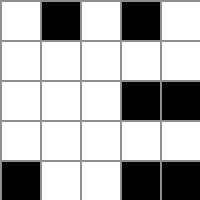[["white", "black", "white", "black", "white"], ["white", "white", "white", "white", "white"], ["white", "white", "white", "black", "black"], ["white", "white", "white", "white", "white"], ["black", "white", "white", "black", "black"]]